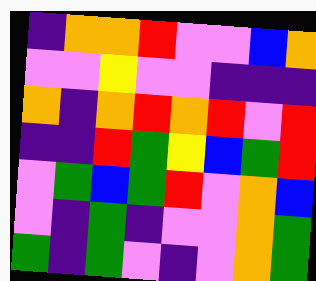[["indigo", "orange", "orange", "red", "violet", "violet", "blue", "orange"], ["violet", "violet", "yellow", "violet", "violet", "indigo", "indigo", "indigo"], ["orange", "indigo", "orange", "red", "orange", "red", "violet", "red"], ["indigo", "indigo", "red", "green", "yellow", "blue", "green", "red"], ["violet", "green", "blue", "green", "red", "violet", "orange", "blue"], ["violet", "indigo", "green", "indigo", "violet", "violet", "orange", "green"], ["green", "indigo", "green", "violet", "indigo", "violet", "orange", "green"]]